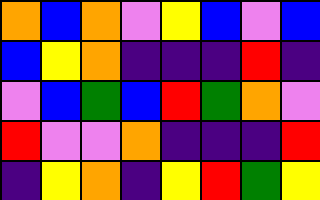[["orange", "blue", "orange", "violet", "yellow", "blue", "violet", "blue"], ["blue", "yellow", "orange", "indigo", "indigo", "indigo", "red", "indigo"], ["violet", "blue", "green", "blue", "red", "green", "orange", "violet"], ["red", "violet", "violet", "orange", "indigo", "indigo", "indigo", "red"], ["indigo", "yellow", "orange", "indigo", "yellow", "red", "green", "yellow"]]